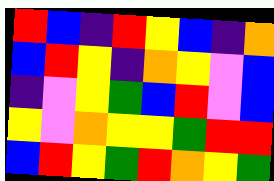[["red", "blue", "indigo", "red", "yellow", "blue", "indigo", "orange"], ["blue", "red", "yellow", "indigo", "orange", "yellow", "violet", "blue"], ["indigo", "violet", "yellow", "green", "blue", "red", "violet", "blue"], ["yellow", "violet", "orange", "yellow", "yellow", "green", "red", "red"], ["blue", "red", "yellow", "green", "red", "orange", "yellow", "green"]]